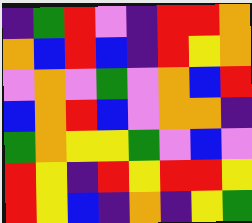[["indigo", "green", "red", "violet", "indigo", "red", "red", "orange"], ["orange", "blue", "red", "blue", "indigo", "red", "yellow", "orange"], ["violet", "orange", "violet", "green", "violet", "orange", "blue", "red"], ["blue", "orange", "red", "blue", "violet", "orange", "orange", "indigo"], ["green", "orange", "yellow", "yellow", "green", "violet", "blue", "violet"], ["red", "yellow", "indigo", "red", "yellow", "red", "red", "yellow"], ["red", "yellow", "blue", "indigo", "orange", "indigo", "yellow", "green"]]